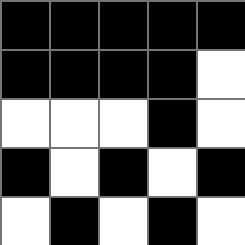[["black", "black", "black", "black", "black"], ["black", "black", "black", "black", "white"], ["white", "white", "white", "black", "white"], ["black", "white", "black", "white", "black"], ["white", "black", "white", "black", "white"]]